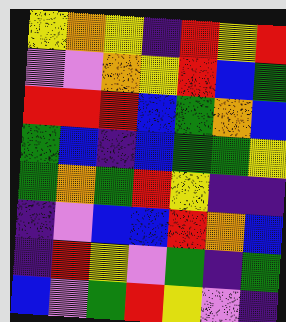[["yellow", "orange", "yellow", "indigo", "red", "yellow", "red"], ["violet", "violet", "orange", "yellow", "red", "blue", "green"], ["red", "red", "red", "blue", "green", "orange", "blue"], ["green", "blue", "indigo", "blue", "green", "green", "yellow"], ["green", "orange", "green", "red", "yellow", "indigo", "indigo"], ["indigo", "violet", "blue", "blue", "red", "orange", "blue"], ["indigo", "red", "yellow", "violet", "green", "indigo", "green"], ["blue", "violet", "green", "red", "yellow", "violet", "indigo"]]